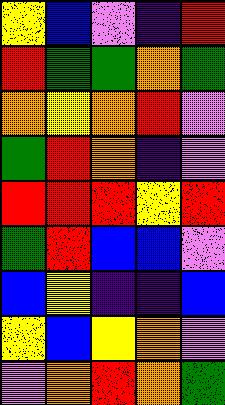[["yellow", "blue", "violet", "indigo", "red"], ["red", "green", "green", "orange", "green"], ["orange", "yellow", "orange", "red", "violet"], ["green", "red", "orange", "indigo", "violet"], ["red", "red", "red", "yellow", "red"], ["green", "red", "blue", "blue", "violet"], ["blue", "yellow", "indigo", "indigo", "blue"], ["yellow", "blue", "yellow", "orange", "violet"], ["violet", "orange", "red", "orange", "green"]]